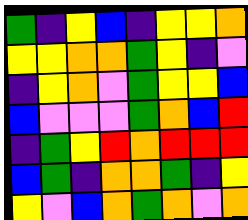[["green", "indigo", "yellow", "blue", "indigo", "yellow", "yellow", "orange"], ["yellow", "yellow", "orange", "orange", "green", "yellow", "indigo", "violet"], ["indigo", "yellow", "orange", "violet", "green", "yellow", "yellow", "blue"], ["blue", "violet", "violet", "violet", "green", "orange", "blue", "red"], ["indigo", "green", "yellow", "red", "orange", "red", "red", "red"], ["blue", "green", "indigo", "orange", "orange", "green", "indigo", "yellow"], ["yellow", "violet", "blue", "orange", "green", "orange", "violet", "orange"]]